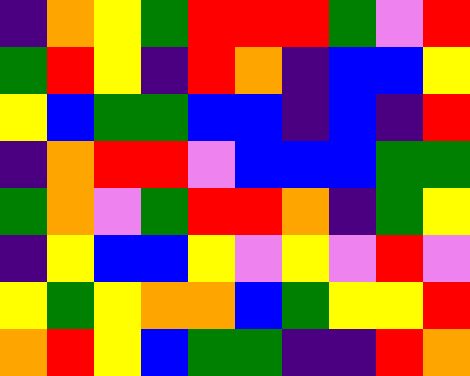[["indigo", "orange", "yellow", "green", "red", "red", "red", "green", "violet", "red"], ["green", "red", "yellow", "indigo", "red", "orange", "indigo", "blue", "blue", "yellow"], ["yellow", "blue", "green", "green", "blue", "blue", "indigo", "blue", "indigo", "red"], ["indigo", "orange", "red", "red", "violet", "blue", "blue", "blue", "green", "green"], ["green", "orange", "violet", "green", "red", "red", "orange", "indigo", "green", "yellow"], ["indigo", "yellow", "blue", "blue", "yellow", "violet", "yellow", "violet", "red", "violet"], ["yellow", "green", "yellow", "orange", "orange", "blue", "green", "yellow", "yellow", "red"], ["orange", "red", "yellow", "blue", "green", "green", "indigo", "indigo", "red", "orange"]]